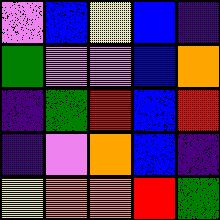[["violet", "blue", "yellow", "blue", "indigo"], ["green", "violet", "violet", "blue", "orange"], ["indigo", "green", "red", "blue", "red"], ["indigo", "violet", "orange", "blue", "indigo"], ["yellow", "orange", "orange", "red", "green"]]